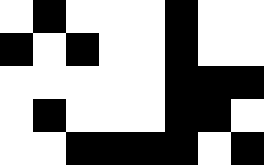[["white", "black", "white", "white", "white", "black", "white", "white"], ["black", "white", "black", "white", "white", "black", "white", "white"], ["white", "white", "white", "white", "white", "black", "black", "black"], ["white", "black", "white", "white", "white", "black", "black", "white"], ["white", "white", "black", "black", "black", "black", "white", "black"]]